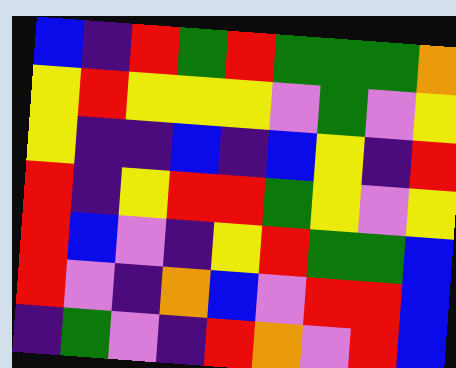[["blue", "indigo", "red", "green", "red", "green", "green", "green", "orange"], ["yellow", "red", "yellow", "yellow", "yellow", "violet", "green", "violet", "yellow"], ["yellow", "indigo", "indigo", "blue", "indigo", "blue", "yellow", "indigo", "red"], ["red", "indigo", "yellow", "red", "red", "green", "yellow", "violet", "yellow"], ["red", "blue", "violet", "indigo", "yellow", "red", "green", "green", "blue"], ["red", "violet", "indigo", "orange", "blue", "violet", "red", "red", "blue"], ["indigo", "green", "violet", "indigo", "red", "orange", "violet", "red", "blue"]]